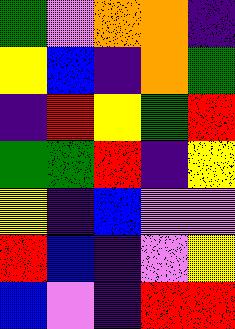[["green", "violet", "orange", "orange", "indigo"], ["yellow", "blue", "indigo", "orange", "green"], ["indigo", "red", "yellow", "green", "red"], ["green", "green", "red", "indigo", "yellow"], ["yellow", "indigo", "blue", "violet", "violet"], ["red", "blue", "indigo", "violet", "yellow"], ["blue", "violet", "indigo", "red", "red"]]